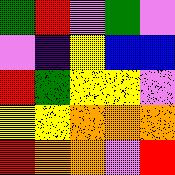[["green", "red", "violet", "green", "violet"], ["violet", "indigo", "yellow", "blue", "blue"], ["red", "green", "yellow", "yellow", "violet"], ["yellow", "yellow", "orange", "orange", "orange"], ["red", "orange", "orange", "violet", "red"]]